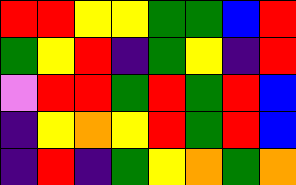[["red", "red", "yellow", "yellow", "green", "green", "blue", "red"], ["green", "yellow", "red", "indigo", "green", "yellow", "indigo", "red"], ["violet", "red", "red", "green", "red", "green", "red", "blue"], ["indigo", "yellow", "orange", "yellow", "red", "green", "red", "blue"], ["indigo", "red", "indigo", "green", "yellow", "orange", "green", "orange"]]